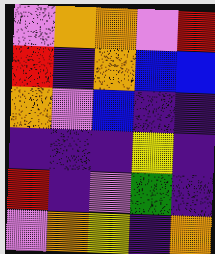[["violet", "orange", "orange", "violet", "red"], ["red", "indigo", "orange", "blue", "blue"], ["orange", "violet", "blue", "indigo", "indigo"], ["indigo", "indigo", "indigo", "yellow", "indigo"], ["red", "indigo", "violet", "green", "indigo"], ["violet", "orange", "yellow", "indigo", "orange"]]